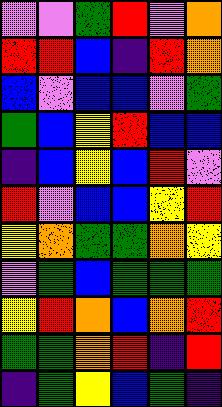[["violet", "violet", "green", "red", "violet", "orange"], ["red", "red", "blue", "indigo", "red", "orange"], ["blue", "violet", "blue", "blue", "violet", "green"], ["green", "blue", "yellow", "red", "blue", "blue"], ["indigo", "blue", "yellow", "blue", "red", "violet"], ["red", "violet", "blue", "blue", "yellow", "red"], ["yellow", "orange", "green", "green", "orange", "yellow"], ["violet", "green", "blue", "green", "green", "green"], ["yellow", "red", "orange", "blue", "orange", "red"], ["green", "green", "orange", "red", "indigo", "red"], ["indigo", "green", "yellow", "blue", "green", "indigo"]]